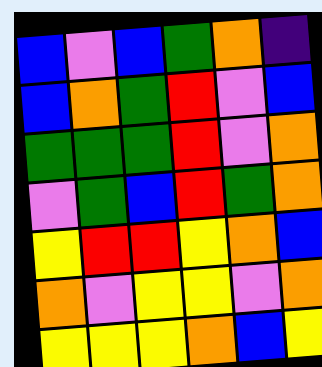[["blue", "violet", "blue", "green", "orange", "indigo"], ["blue", "orange", "green", "red", "violet", "blue"], ["green", "green", "green", "red", "violet", "orange"], ["violet", "green", "blue", "red", "green", "orange"], ["yellow", "red", "red", "yellow", "orange", "blue"], ["orange", "violet", "yellow", "yellow", "violet", "orange"], ["yellow", "yellow", "yellow", "orange", "blue", "yellow"]]